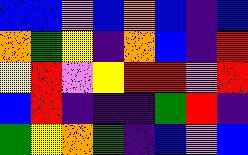[["blue", "blue", "violet", "blue", "orange", "blue", "indigo", "blue"], ["orange", "green", "yellow", "indigo", "orange", "blue", "indigo", "red"], ["yellow", "red", "violet", "yellow", "red", "red", "violet", "red"], ["blue", "red", "indigo", "indigo", "indigo", "green", "red", "indigo"], ["green", "yellow", "orange", "green", "indigo", "blue", "violet", "blue"]]